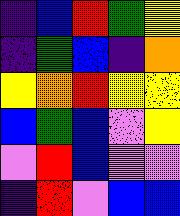[["indigo", "blue", "red", "green", "yellow"], ["indigo", "green", "blue", "indigo", "orange"], ["yellow", "orange", "red", "yellow", "yellow"], ["blue", "green", "blue", "violet", "yellow"], ["violet", "red", "blue", "violet", "violet"], ["indigo", "red", "violet", "blue", "blue"]]